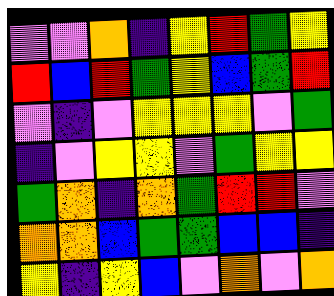[["violet", "violet", "orange", "indigo", "yellow", "red", "green", "yellow"], ["red", "blue", "red", "green", "yellow", "blue", "green", "red"], ["violet", "indigo", "violet", "yellow", "yellow", "yellow", "violet", "green"], ["indigo", "violet", "yellow", "yellow", "violet", "green", "yellow", "yellow"], ["green", "orange", "indigo", "orange", "green", "red", "red", "violet"], ["orange", "orange", "blue", "green", "green", "blue", "blue", "indigo"], ["yellow", "indigo", "yellow", "blue", "violet", "orange", "violet", "orange"]]